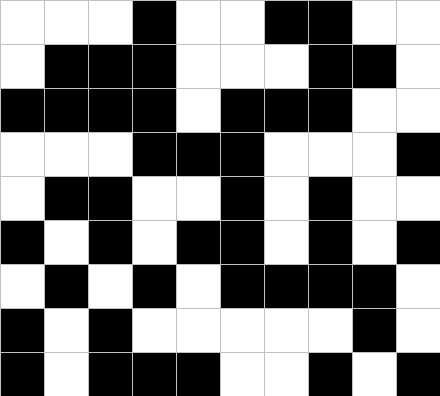[["white", "white", "white", "black", "white", "white", "black", "black", "white", "white"], ["white", "black", "black", "black", "white", "white", "white", "black", "black", "white"], ["black", "black", "black", "black", "white", "black", "black", "black", "white", "white"], ["white", "white", "white", "black", "black", "black", "white", "white", "white", "black"], ["white", "black", "black", "white", "white", "black", "white", "black", "white", "white"], ["black", "white", "black", "white", "black", "black", "white", "black", "white", "black"], ["white", "black", "white", "black", "white", "black", "black", "black", "black", "white"], ["black", "white", "black", "white", "white", "white", "white", "white", "black", "white"], ["black", "white", "black", "black", "black", "white", "white", "black", "white", "black"]]